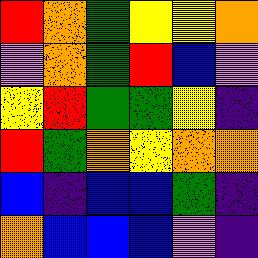[["red", "orange", "green", "yellow", "yellow", "orange"], ["violet", "orange", "green", "red", "blue", "violet"], ["yellow", "red", "green", "green", "yellow", "indigo"], ["red", "green", "orange", "yellow", "orange", "orange"], ["blue", "indigo", "blue", "blue", "green", "indigo"], ["orange", "blue", "blue", "blue", "violet", "indigo"]]